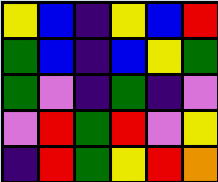[["yellow", "blue", "indigo", "yellow", "blue", "red"], ["green", "blue", "indigo", "blue", "yellow", "green"], ["green", "violet", "indigo", "green", "indigo", "violet"], ["violet", "red", "green", "red", "violet", "yellow"], ["indigo", "red", "green", "yellow", "red", "orange"]]